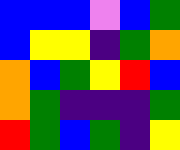[["blue", "blue", "blue", "violet", "blue", "green"], ["blue", "yellow", "yellow", "indigo", "green", "orange"], ["orange", "blue", "green", "yellow", "red", "blue"], ["orange", "green", "indigo", "indigo", "indigo", "green"], ["red", "green", "blue", "green", "indigo", "yellow"]]